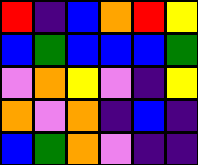[["red", "indigo", "blue", "orange", "red", "yellow"], ["blue", "green", "blue", "blue", "blue", "green"], ["violet", "orange", "yellow", "violet", "indigo", "yellow"], ["orange", "violet", "orange", "indigo", "blue", "indigo"], ["blue", "green", "orange", "violet", "indigo", "indigo"]]